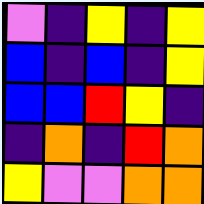[["violet", "indigo", "yellow", "indigo", "yellow"], ["blue", "indigo", "blue", "indigo", "yellow"], ["blue", "blue", "red", "yellow", "indigo"], ["indigo", "orange", "indigo", "red", "orange"], ["yellow", "violet", "violet", "orange", "orange"]]